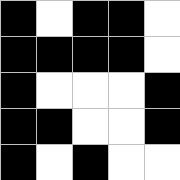[["black", "white", "black", "black", "white"], ["black", "black", "black", "black", "white"], ["black", "white", "white", "white", "black"], ["black", "black", "white", "white", "black"], ["black", "white", "black", "white", "white"]]